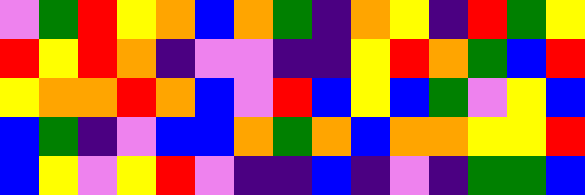[["violet", "green", "red", "yellow", "orange", "blue", "orange", "green", "indigo", "orange", "yellow", "indigo", "red", "green", "yellow"], ["red", "yellow", "red", "orange", "indigo", "violet", "violet", "indigo", "indigo", "yellow", "red", "orange", "green", "blue", "red"], ["yellow", "orange", "orange", "red", "orange", "blue", "violet", "red", "blue", "yellow", "blue", "green", "violet", "yellow", "blue"], ["blue", "green", "indigo", "violet", "blue", "blue", "orange", "green", "orange", "blue", "orange", "orange", "yellow", "yellow", "red"], ["blue", "yellow", "violet", "yellow", "red", "violet", "indigo", "indigo", "blue", "indigo", "violet", "indigo", "green", "green", "blue"]]